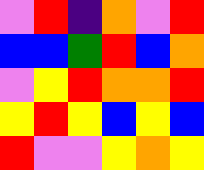[["violet", "red", "indigo", "orange", "violet", "red"], ["blue", "blue", "green", "red", "blue", "orange"], ["violet", "yellow", "red", "orange", "orange", "red"], ["yellow", "red", "yellow", "blue", "yellow", "blue"], ["red", "violet", "violet", "yellow", "orange", "yellow"]]